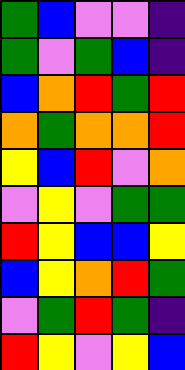[["green", "blue", "violet", "violet", "indigo"], ["green", "violet", "green", "blue", "indigo"], ["blue", "orange", "red", "green", "red"], ["orange", "green", "orange", "orange", "red"], ["yellow", "blue", "red", "violet", "orange"], ["violet", "yellow", "violet", "green", "green"], ["red", "yellow", "blue", "blue", "yellow"], ["blue", "yellow", "orange", "red", "green"], ["violet", "green", "red", "green", "indigo"], ["red", "yellow", "violet", "yellow", "blue"]]